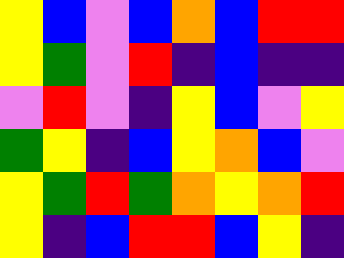[["yellow", "blue", "violet", "blue", "orange", "blue", "red", "red"], ["yellow", "green", "violet", "red", "indigo", "blue", "indigo", "indigo"], ["violet", "red", "violet", "indigo", "yellow", "blue", "violet", "yellow"], ["green", "yellow", "indigo", "blue", "yellow", "orange", "blue", "violet"], ["yellow", "green", "red", "green", "orange", "yellow", "orange", "red"], ["yellow", "indigo", "blue", "red", "red", "blue", "yellow", "indigo"]]